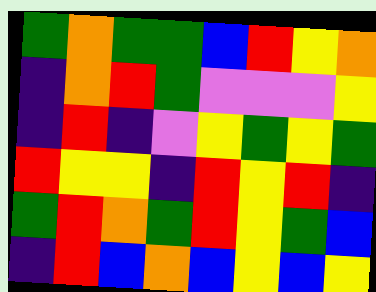[["green", "orange", "green", "green", "blue", "red", "yellow", "orange"], ["indigo", "orange", "red", "green", "violet", "violet", "violet", "yellow"], ["indigo", "red", "indigo", "violet", "yellow", "green", "yellow", "green"], ["red", "yellow", "yellow", "indigo", "red", "yellow", "red", "indigo"], ["green", "red", "orange", "green", "red", "yellow", "green", "blue"], ["indigo", "red", "blue", "orange", "blue", "yellow", "blue", "yellow"]]